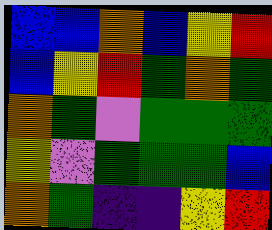[["blue", "blue", "orange", "blue", "yellow", "red"], ["blue", "yellow", "red", "green", "orange", "green"], ["orange", "green", "violet", "green", "green", "green"], ["yellow", "violet", "green", "green", "green", "blue"], ["orange", "green", "indigo", "indigo", "yellow", "red"]]